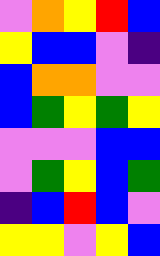[["violet", "orange", "yellow", "red", "blue"], ["yellow", "blue", "blue", "violet", "indigo"], ["blue", "orange", "orange", "violet", "violet"], ["blue", "green", "yellow", "green", "yellow"], ["violet", "violet", "violet", "blue", "blue"], ["violet", "green", "yellow", "blue", "green"], ["indigo", "blue", "red", "blue", "violet"], ["yellow", "yellow", "violet", "yellow", "blue"]]